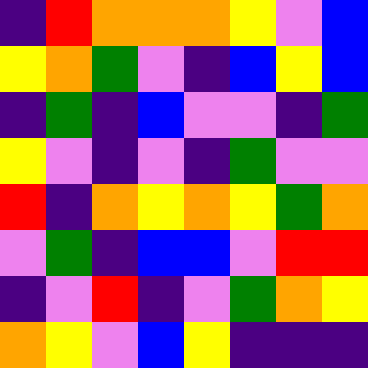[["indigo", "red", "orange", "orange", "orange", "yellow", "violet", "blue"], ["yellow", "orange", "green", "violet", "indigo", "blue", "yellow", "blue"], ["indigo", "green", "indigo", "blue", "violet", "violet", "indigo", "green"], ["yellow", "violet", "indigo", "violet", "indigo", "green", "violet", "violet"], ["red", "indigo", "orange", "yellow", "orange", "yellow", "green", "orange"], ["violet", "green", "indigo", "blue", "blue", "violet", "red", "red"], ["indigo", "violet", "red", "indigo", "violet", "green", "orange", "yellow"], ["orange", "yellow", "violet", "blue", "yellow", "indigo", "indigo", "indigo"]]